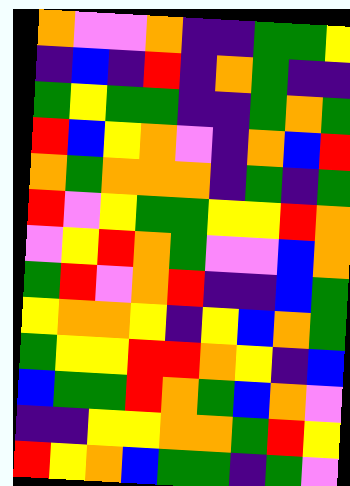[["orange", "violet", "violet", "orange", "indigo", "indigo", "green", "green", "yellow"], ["indigo", "blue", "indigo", "red", "indigo", "orange", "green", "indigo", "indigo"], ["green", "yellow", "green", "green", "indigo", "indigo", "green", "orange", "green"], ["red", "blue", "yellow", "orange", "violet", "indigo", "orange", "blue", "red"], ["orange", "green", "orange", "orange", "orange", "indigo", "green", "indigo", "green"], ["red", "violet", "yellow", "green", "green", "yellow", "yellow", "red", "orange"], ["violet", "yellow", "red", "orange", "green", "violet", "violet", "blue", "orange"], ["green", "red", "violet", "orange", "red", "indigo", "indigo", "blue", "green"], ["yellow", "orange", "orange", "yellow", "indigo", "yellow", "blue", "orange", "green"], ["green", "yellow", "yellow", "red", "red", "orange", "yellow", "indigo", "blue"], ["blue", "green", "green", "red", "orange", "green", "blue", "orange", "violet"], ["indigo", "indigo", "yellow", "yellow", "orange", "orange", "green", "red", "yellow"], ["red", "yellow", "orange", "blue", "green", "green", "indigo", "green", "violet"]]